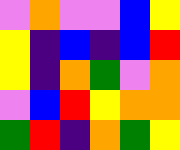[["violet", "orange", "violet", "violet", "blue", "yellow"], ["yellow", "indigo", "blue", "indigo", "blue", "red"], ["yellow", "indigo", "orange", "green", "violet", "orange"], ["violet", "blue", "red", "yellow", "orange", "orange"], ["green", "red", "indigo", "orange", "green", "yellow"]]